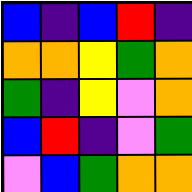[["blue", "indigo", "blue", "red", "indigo"], ["orange", "orange", "yellow", "green", "orange"], ["green", "indigo", "yellow", "violet", "orange"], ["blue", "red", "indigo", "violet", "green"], ["violet", "blue", "green", "orange", "orange"]]